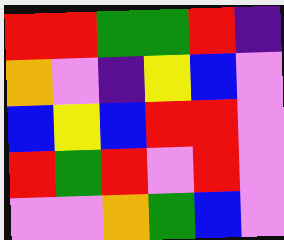[["red", "red", "green", "green", "red", "indigo"], ["orange", "violet", "indigo", "yellow", "blue", "violet"], ["blue", "yellow", "blue", "red", "red", "violet"], ["red", "green", "red", "violet", "red", "violet"], ["violet", "violet", "orange", "green", "blue", "violet"]]